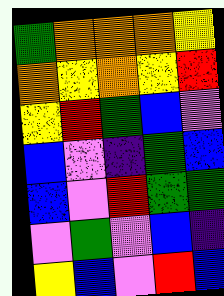[["green", "orange", "orange", "orange", "yellow"], ["orange", "yellow", "orange", "yellow", "red"], ["yellow", "red", "green", "blue", "violet"], ["blue", "violet", "indigo", "green", "blue"], ["blue", "violet", "red", "green", "green"], ["violet", "green", "violet", "blue", "indigo"], ["yellow", "blue", "violet", "red", "blue"]]